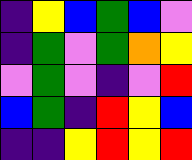[["indigo", "yellow", "blue", "green", "blue", "violet"], ["indigo", "green", "violet", "green", "orange", "yellow"], ["violet", "green", "violet", "indigo", "violet", "red"], ["blue", "green", "indigo", "red", "yellow", "blue"], ["indigo", "indigo", "yellow", "red", "yellow", "red"]]